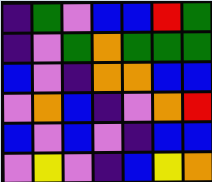[["indigo", "green", "violet", "blue", "blue", "red", "green"], ["indigo", "violet", "green", "orange", "green", "green", "green"], ["blue", "violet", "indigo", "orange", "orange", "blue", "blue"], ["violet", "orange", "blue", "indigo", "violet", "orange", "red"], ["blue", "violet", "blue", "violet", "indigo", "blue", "blue"], ["violet", "yellow", "violet", "indigo", "blue", "yellow", "orange"]]